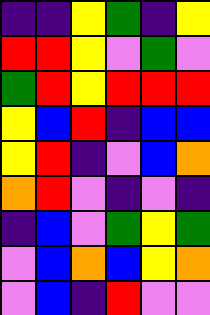[["indigo", "indigo", "yellow", "green", "indigo", "yellow"], ["red", "red", "yellow", "violet", "green", "violet"], ["green", "red", "yellow", "red", "red", "red"], ["yellow", "blue", "red", "indigo", "blue", "blue"], ["yellow", "red", "indigo", "violet", "blue", "orange"], ["orange", "red", "violet", "indigo", "violet", "indigo"], ["indigo", "blue", "violet", "green", "yellow", "green"], ["violet", "blue", "orange", "blue", "yellow", "orange"], ["violet", "blue", "indigo", "red", "violet", "violet"]]